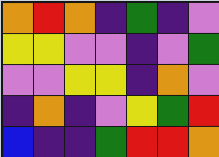[["orange", "red", "orange", "indigo", "green", "indigo", "violet"], ["yellow", "yellow", "violet", "violet", "indigo", "violet", "green"], ["violet", "violet", "yellow", "yellow", "indigo", "orange", "violet"], ["indigo", "orange", "indigo", "violet", "yellow", "green", "red"], ["blue", "indigo", "indigo", "green", "red", "red", "orange"]]